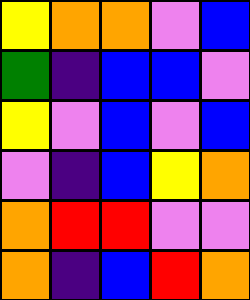[["yellow", "orange", "orange", "violet", "blue"], ["green", "indigo", "blue", "blue", "violet"], ["yellow", "violet", "blue", "violet", "blue"], ["violet", "indigo", "blue", "yellow", "orange"], ["orange", "red", "red", "violet", "violet"], ["orange", "indigo", "blue", "red", "orange"]]